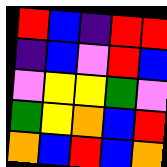[["red", "blue", "indigo", "red", "red"], ["indigo", "blue", "violet", "red", "blue"], ["violet", "yellow", "yellow", "green", "violet"], ["green", "yellow", "orange", "blue", "red"], ["orange", "blue", "red", "blue", "orange"]]